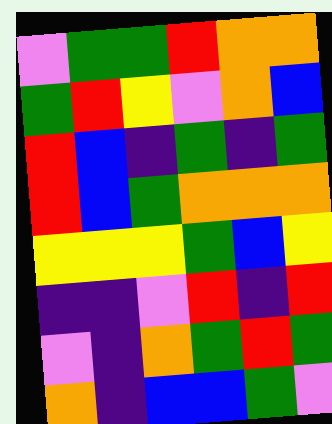[["violet", "green", "green", "red", "orange", "orange"], ["green", "red", "yellow", "violet", "orange", "blue"], ["red", "blue", "indigo", "green", "indigo", "green"], ["red", "blue", "green", "orange", "orange", "orange"], ["yellow", "yellow", "yellow", "green", "blue", "yellow"], ["indigo", "indigo", "violet", "red", "indigo", "red"], ["violet", "indigo", "orange", "green", "red", "green"], ["orange", "indigo", "blue", "blue", "green", "violet"]]